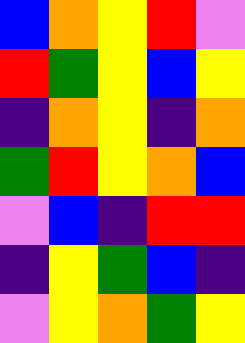[["blue", "orange", "yellow", "red", "violet"], ["red", "green", "yellow", "blue", "yellow"], ["indigo", "orange", "yellow", "indigo", "orange"], ["green", "red", "yellow", "orange", "blue"], ["violet", "blue", "indigo", "red", "red"], ["indigo", "yellow", "green", "blue", "indigo"], ["violet", "yellow", "orange", "green", "yellow"]]